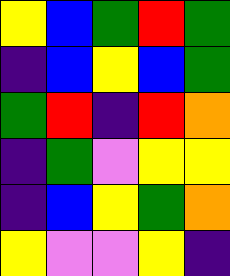[["yellow", "blue", "green", "red", "green"], ["indigo", "blue", "yellow", "blue", "green"], ["green", "red", "indigo", "red", "orange"], ["indigo", "green", "violet", "yellow", "yellow"], ["indigo", "blue", "yellow", "green", "orange"], ["yellow", "violet", "violet", "yellow", "indigo"]]